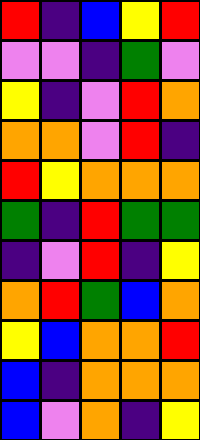[["red", "indigo", "blue", "yellow", "red"], ["violet", "violet", "indigo", "green", "violet"], ["yellow", "indigo", "violet", "red", "orange"], ["orange", "orange", "violet", "red", "indigo"], ["red", "yellow", "orange", "orange", "orange"], ["green", "indigo", "red", "green", "green"], ["indigo", "violet", "red", "indigo", "yellow"], ["orange", "red", "green", "blue", "orange"], ["yellow", "blue", "orange", "orange", "red"], ["blue", "indigo", "orange", "orange", "orange"], ["blue", "violet", "orange", "indigo", "yellow"]]